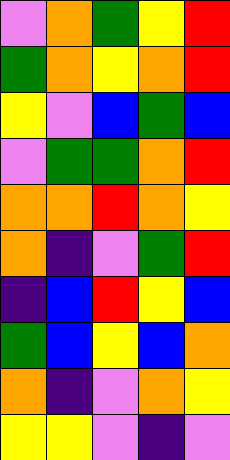[["violet", "orange", "green", "yellow", "red"], ["green", "orange", "yellow", "orange", "red"], ["yellow", "violet", "blue", "green", "blue"], ["violet", "green", "green", "orange", "red"], ["orange", "orange", "red", "orange", "yellow"], ["orange", "indigo", "violet", "green", "red"], ["indigo", "blue", "red", "yellow", "blue"], ["green", "blue", "yellow", "blue", "orange"], ["orange", "indigo", "violet", "orange", "yellow"], ["yellow", "yellow", "violet", "indigo", "violet"]]